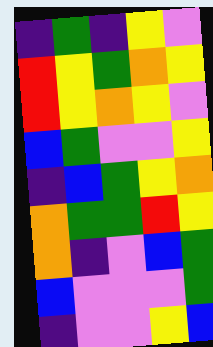[["indigo", "green", "indigo", "yellow", "violet"], ["red", "yellow", "green", "orange", "yellow"], ["red", "yellow", "orange", "yellow", "violet"], ["blue", "green", "violet", "violet", "yellow"], ["indigo", "blue", "green", "yellow", "orange"], ["orange", "green", "green", "red", "yellow"], ["orange", "indigo", "violet", "blue", "green"], ["blue", "violet", "violet", "violet", "green"], ["indigo", "violet", "violet", "yellow", "blue"]]